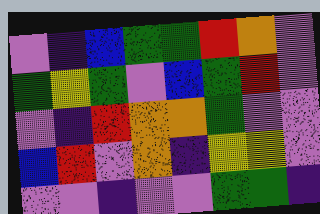[["violet", "indigo", "blue", "green", "green", "red", "orange", "violet"], ["green", "yellow", "green", "violet", "blue", "green", "red", "violet"], ["violet", "indigo", "red", "orange", "orange", "green", "violet", "violet"], ["blue", "red", "violet", "orange", "indigo", "yellow", "yellow", "violet"], ["violet", "violet", "indigo", "violet", "violet", "green", "green", "indigo"]]